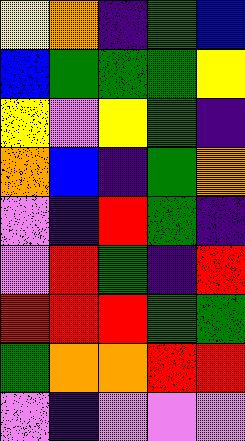[["yellow", "orange", "indigo", "green", "blue"], ["blue", "green", "green", "green", "yellow"], ["yellow", "violet", "yellow", "green", "indigo"], ["orange", "blue", "indigo", "green", "orange"], ["violet", "indigo", "red", "green", "indigo"], ["violet", "red", "green", "indigo", "red"], ["red", "red", "red", "green", "green"], ["green", "orange", "orange", "red", "red"], ["violet", "indigo", "violet", "violet", "violet"]]